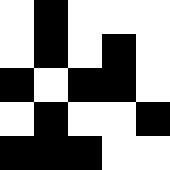[["white", "black", "white", "white", "white"], ["white", "black", "white", "black", "white"], ["black", "white", "black", "black", "white"], ["white", "black", "white", "white", "black"], ["black", "black", "black", "white", "white"]]